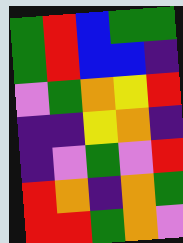[["green", "red", "blue", "green", "green"], ["green", "red", "blue", "blue", "indigo"], ["violet", "green", "orange", "yellow", "red"], ["indigo", "indigo", "yellow", "orange", "indigo"], ["indigo", "violet", "green", "violet", "red"], ["red", "orange", "indigo", "orange", "green"], ["red", "red", "green", "orange", "violet"]]